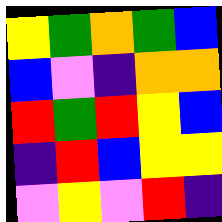[["yellow", "green", "orange", "green", "blue"], ["blue", "violet", "indigo", "orange", "orange"], ["red", "green", "red", "yellow", "blue"], ["indigo", "red", "blue", "yellow", "yellow"], ["violet", "yellow", "violet", "red", "indigo"]]